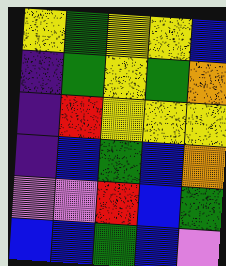[["yellow", "green", "yellow", "yellow", "blue"], ["indigo", "green", "yellow", "green", "orange"], ["indigo", "red", "yellow", "yellow", "yellow"], ["indigo", "blue", "green", "blue", "orange"], ["violet", "violet", "red", "blue", "green"], ["blue", "blue", "green", "blue", "violet"]]